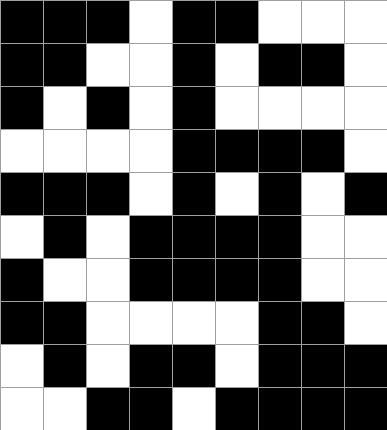[["black", "black", "black", "white", "black", "black", "white", "white", "white"], ["black", "black", "white", "white", "black", "white", "black", "black", "white"], ["black", "white", "black", "white", "black", "white", "white", "white", "white"], ["white", "white", "white", "white", "black", "black", "black", "black", "white"], ["black", "black", "black", "white", "black", "white", "black", "white", "black"], ["white", "black", "white", "black", "black", "black", "black", "white", "white"], ["black", "white", "white", "black", "black", "black", "black", "white", "white"], ["black", "black", "white", "white", "white", "white", "black", "black", "white"], ["white", "black", "white", "black", "black", "white", "black", "black", "black"], ["white", "white", "black", "black", "white", "black", "black", "black", "black"]]